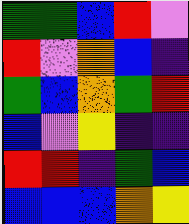[["green", "green", "blue", "red", "violet"], ["red", "violet", "orange", "blue", "indigo"], ["green", "blue", "orange", "green", "red"], ["blue", "violet", "yellow", "indigo", "indigo"], ["red", "red", "indigo", "green", "blue"], ["blue", "blue", "blue", "orange", "yellow"]]